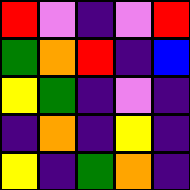[["red", "violet", "indigo", "violet", "red"], ["green", "orange", "red", "indigo", "blue"], ["yellow", "green", "indigo", "violet", "indigo"], ["indigo", "orange", "indigo", "yellow", "indigo"], ["yellow", "indigo", "green", "orange", "indigo"]]